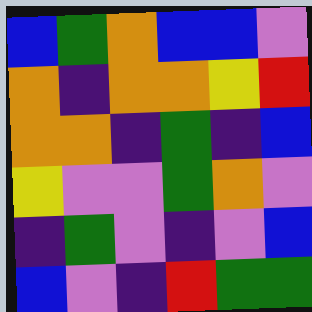[["blue", "green", "orange", "blue", "blue", "violet"], ["orange", "indigo", "orange", "orange", "yellow", "red"], ["orange", "orange", "indigo", "green", "indigo", "blue"], ["yellow", "violet", "violet", "green", "orange", "violet"], ["indigo", "green", "violet", "indigo", "violet", "blue"], ["blue", "violet", "indigo", "red", "green", "green"]]